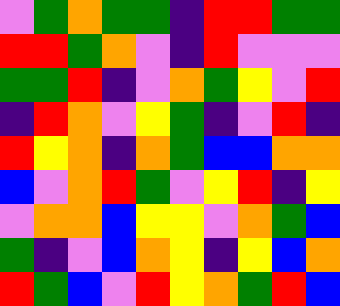[["violet", "green", "orange", "green", "green", "indigo", "red", "red", "green", "green"], ["red", "red", "green", "orange", "violet", "indigo", "red", "violet", "violet", "violet"], ["green", "green", "red", "indigo", "violet", "orange", "green", "yellow", "violet", "red"], ["indigo", "red", "orange", "violet", "yellow", "green", "indigo", "violet", "red", "indigo"], ["red", "yellow", "orange", "indigo", "orange", "green", "blue", "blue", "orange", "orange"], ["blue", "violet", "orange", "red", "green", "violet", "yellow", "red", "indigo", "yellow"], ["violet", "orange", "orange", "blue", "yellow", "yellow", "violet", "orange", "green", "blue"], ["green", "indigo", "violet", "blue", "orange", "yellow", "indigo", "yellow", "blue", "orange"], ["red", "green", "blue", "violet", "red", "yellow", "orange", "green", "red", "blue"]]